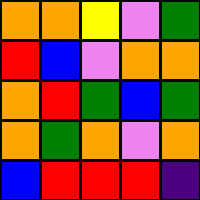[["orange", "orange", "yellow", "violet", "green"], ["red", "blue", "violet", "orange", "orange"], ["orange", "red", "green", "blue", "green"], ["orange", "green", "orange", "violet", "orange"], ["blue", "red", "red", "red", "indigo"]]